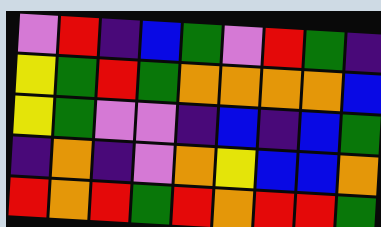[["violet", "red", "indigo", "blue", "green", "violet", "red", "green", "indigo"], ["yellow", "green", "red", "green", "orange", "orange", "orange", "orange", "blue"], ["yellow", "green", "violet", "violet", "indigo", "blue", "indigo", "blue", "green"], ["indigo", "orange", "indigo", "violet", "orange", "yellow", "blue", "blue", "orange"], ["red", "orange", "red", "green", "red", "orange", "red", "red", "green"]]